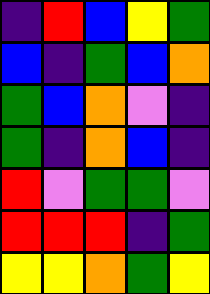[["indigo", "red", "blue", "yellow", "green"], ["blue", "indigo", "green", "blue", "orange"], ["green", "blue", "orange", "violet", "indigo"], ["green", "indigo", "orange", "blue", "indigo"], ["red", "violet", "green", "green", "violet"], ["red", "red", "red", "indigo", "green"], ["yellow", "yellow", "orange", "green", "yellow"]]